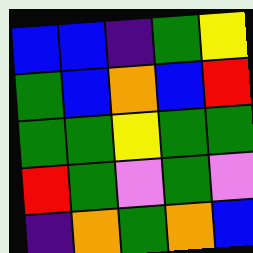[["blue", "blue", "indigo", "green", "yellow"], ["green", "blue", "orange", "blue", "red"], ["green", "green", "yellow", "green", "green"], ["red", "green", "violet", "green", "violet"], ["indigo", "orange", "green", "orange", "blue"]]